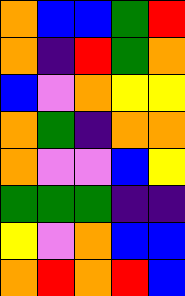[["orange", "blue", "blue", "green", "red"], ["orange", "indigo", "red", "green", "orange"], ["blue", "violet", "orange", "yellow", "yellow"], ["orange", "green", "indigo", "orange", "orange"], ["orange", "violet", "violet", "blue", "yellow"], ["green", "green", "green", "indigo", "indigo"], ["yellow", "violet", "orange", "blue", "blue"], ["orange", "red", "orange", "red", "blue"]]